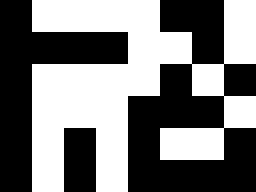[["black", "white", "white", "white", "white", "black", "black", "white"], ["black", "black", "black", "black", "white", "white", "black", "white"], ["black", "white", "white", "white", "white", "black", "white", "black"], ["black", "white", "white", "white", "black", "black", "black", "white"], ["black", "white", "black", "white", "black", "white", "white", "black"], ["black", "white", "black", "white", "black", "black", "black", "black"]]